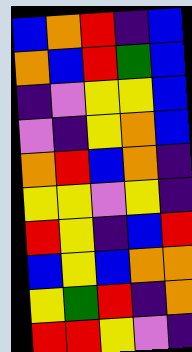[["blue", "orange", "red", "indigo", "blue"], ["orange", "blue", "red", "green", "blue"], ["indigo", "violet", "yellow", "yellow", "blue"], ["violet", "indigo", "yellow", "orange", "blue"], ["orange", "red", "blue", "orange", "indigo"], ["yellow", "yellow", "violet", "yellow", "indigo"], ["red", "yellow", "indigo", "blue", "red"], ["blue", "yellow", "blue", "orange", "orange"], ["yellow", "green", "red", "indigo", "orange"], ["red", "red", "yellow", "violet", "indigo"]]